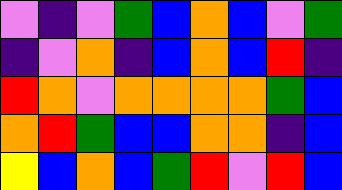[["violet", "indigo", "violet", "green", "blue", "orange", "blue", "violet", "green"], ["indigo", "violet", "orange", "indigo", "blue", "orange", "blue", "red", "indigo"], ["red", "orange", "violet", "orange", "orange", "orange", "orange", "green", "blue"], ["orange", "red", "green", "blue", "blue", "orange", "orange", "indigo", "blue"], ["yellow", "blue", "orange", "blue", "green", "red", "violet", "red", "blue"]]